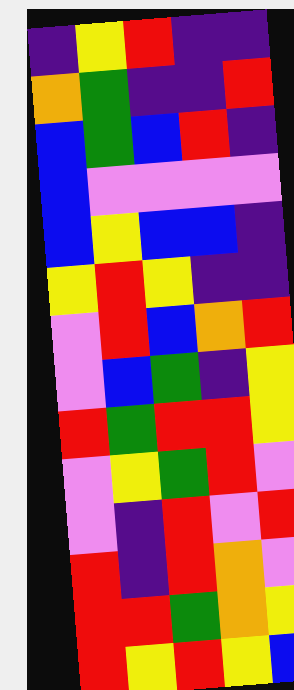[["indigo", "yellow", "red", "indigo", "indigo"], ["orange", "green", "indigo", "indigo", "red"], ["blue", "green", "blue", "red", "indigo"], ["blue", "violet", "violet", "violet", "violet"], ["blue", "yellow", "blue", "blue", "indigo"], ["yellow", "red", "yellow", "indigo", "indigo"], ["violet", "red", "blue", "orange", "red"], ["violet", "blue", "green", "indigo", "yellow"], ["red", "green", "red", "red", "yellow"], ["violet", "yellow", "green", "red", "violet"], ["violet", "indigo", "red", "violet", "red"], ["red", "indigo", "red", "orange", "violet"], ["red", "red", "green", "orange", "yellow"], ["red", "yellow", "red", "yellow", "blue"]]